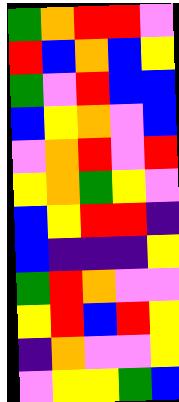[["green", "orange", "red", "red", "violet"], ["red", "blue", "orange", "blue", "yellow"], ["green", "violet", "red", "blue", "blue"], ["blue", "yellow", "orange", "violet", "blue"], ["violet", "orange", "red", "violet", "red"], ["yellow", "orange", "green", "yellow", "violet"], ["blue", "yellow", "red", "red", "indigo"], ["blue", "indigo", "indigo", "indigo", "yellow"], ["green", "red", "orange", "violet", "violet"], ["yellow", "red", "blue", "red", "yellow"], ["indigo", "orange", "violet", "violet", "yellow"], ["violet", "yellow", "yellow", "green", "blue"]]